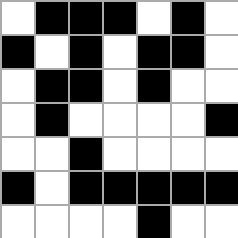[["white", "black", "black", "black", "white", "black", "white"], ["black", "white", "black", "white", "black", "black", "white"], ["white", "black", "black", "white", "black", "white", "white"], ["white", "black", "white", "white", "white", "white", "black"], ["white", "white", "black", "white", "white", "white", "white"], ["black", "white", "black", "black", "black", "black", "black"], ["white", "white", "white", "white", "black", "white", "white"]]